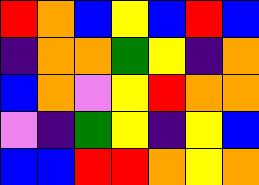[["red", "orange", "blue", "yellow", "blue", "red", "blue"], ["indigo", "orange", "orange", "green", "yellow", "indigo", "orange"], ["blue", "orange", "violet", "yellow", "red", "orange", "orange"], ["violet", "indigo", "green", "yellow", "indigo", "yellow", "blue"], ["blue", "blue", "red", "red", "orange", "yellow", "orange"]]